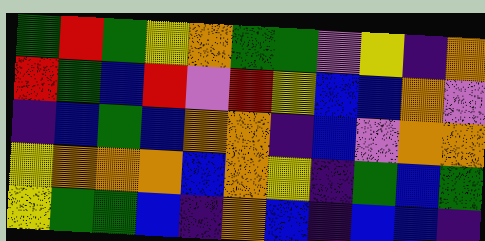[["green", "red", "green", "yellow", "orange", "green", "green", "violet", "yellow", "indigo", "orange"], ["red", "green", "blue", "red", "violet", "red", "yellow", "blue", "blue", "orange", "violet"], ["indigo", "blue", "green", "blue", "orange", "orange", "indigo", "blue", "violet", "orange", "orange"], ["yellow", "orange", "orange", "orange", "blue", "orange", "yellow", "indigo", "green", "blue", "green"], ["yellow", "green", "green", "blue", "indigo", "orange", "blue", "indigo", "blue", "blue", "indigo"]]